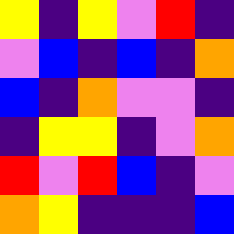[["yellow", "indigo", "yellow", "violet", "red", "indigo"], ["violet", "blue", "indigo", "blue", "indigo", "orange"], ["blue", "indigo", "orange", "violet", "violet", "indigo"], ["indigo", "yellow", "yellow", "indigo", "violet", "orange"], ["red", "violet", "red", "blue", "indigo", "violet"], ["orange", "yellow", "indigo", "indigo", "indigo", "blue"]]